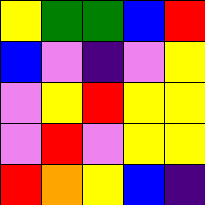[["yellow", "green", "green", "blue", "red"], ["blue", "violet", "indigo", "violet", "yellow"], ["violet", "yellow", "red", "yellow", "yellow"], ["violet", "red", "violet", "yellow", "yellow"], ["red", "orange", "yellow", "blue", "indigo"]]